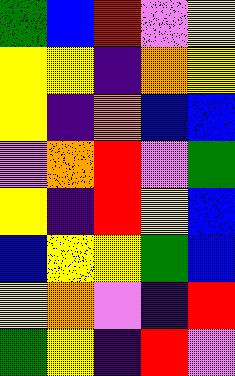[["green", "blue", "red", "violet", "yellow"], ["yellow", "yellow", "indigo", "orange", "yellow"], ["yellow", "indigo", "orange", "blue", "blue"], ["violet", "orange", "red", "violet", "green"], ["yellow", "indigo", "red", "yellow", "blue"], ["blue", "yellow", "yellow", "green", "blue"], ["yellow", "orange", "violet", "indigo", "red"], ["green", "yellow", "indigo", "red", "violet"]]